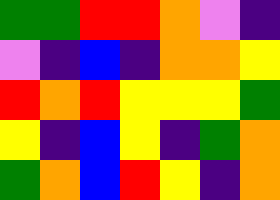[["green", "green", "red", "red", "orange", "violet", "indigo"], ["violet", "indigo", "blue", "indigo", "orange", "orange", "yellow"], ["red", "orange", "red", "yellow", "yellow", "yellow", "green"], ["yellow", "indigo", "blue", "yellow", "indigo", "green", "orange"], ["green", "orange", "blue", "red", "yellow", "indigo", "orange"]]